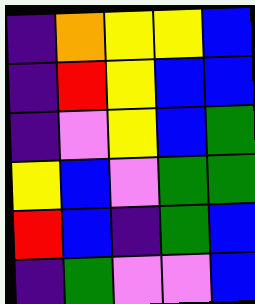[["indigo", "orange", "yellow", "yellow", "blue"], ["indigo", "red", "yellow", "blue", "blue"], ["indigo", "violet", "yellow", "blue", "green"], ["yellow", "blue", "violet", "green", "green"], ["red", "blue", "indigo", "green", "blue"], ["indigo", "green", "violet", "violet", "blue"]]